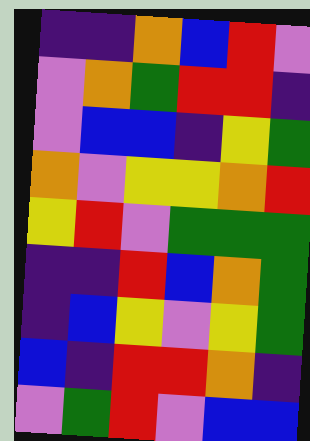[["indigo", "indigo", "orange", "blue", "red", "violet"], ["violet", "orange", "green", "red", "red", "indigo"], ["violet", "blue", "blue", "indigo", "yellow", "green"], ["orange", "violet", "yellow", "yellow", "orange", "red"], ["yellow", "red", "violet", "green", "green", "green"], ["indigo", "indigo", "red", "blue", "orange", "green"], ["indigo", "blue", "yellow", "violet", "yellow", "green"], ["blue", "indigo", "red", "red", "orange", "indigo"], ["violet", "green", "red", "violet", "blue", "blue"]]